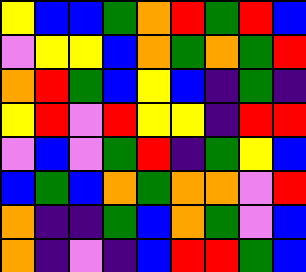[["yellow", "blue", "blue", "green", "orange", "red", "green", "red", "blue"], ["violet", "yellow", "yellow", "blue", "orange", "green", "orange", "green", "red"], ["orange", "red", "green", "blue", "yellow", "blue", "indigo", "green", "indigo"], ["yellow", "red", "violet", "red", "yellow", "yellow", "indigo", "red", "red"], ["violet", "blue", "violet", "green", "red", "indigo", "green", "yellow", "blue"], ["blue", "green", "blue", "orange", "green", "orange", "orange", "violet", "red"], ["orange", "indigo", "indigo", "green", "blue", "orange", "green", "violet", "blue"], ["orange", "indigo", "violet", "indigo", "blue", "red", "red", "green", "blue"]]